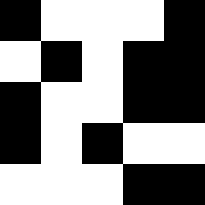[["black", "white", "white", "white", "black"], ["white", "black", "white", "black", "black"], ["black", "white", "white", "black", "black"], ["black", "white", "black", "white", "white"], ["white", "white", "white", "black", "black"]]